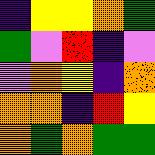[["indigo", "yellow", "yellow", "orange", "green"], ["green", "violet", "red", "indigo", "violet"], ["violet", "orange", "yellow", "indigo", "orange"], ["orange", "orange", "indigo", "red", "yellow"], ["orange", "green", "orange", "green", "green"]]